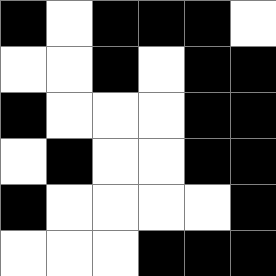[["black", "white", "black", "black", "black", "white"], ["white", "white", "black", "white", "black", "black"], ["black", "white", "white", "white", "black", "black"], ["white", "black", "white", "white", "black", "black"], ["black", "white", "white", "white", "white", "black"], ["white", "white", "white", "black", "black", "black"]]